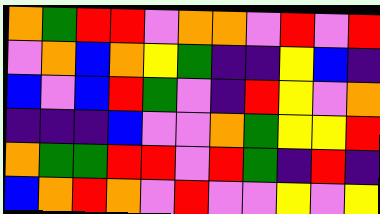[["orange", "green", "red", "red", "violet", "orange", "orange", "violet", "red", "violet", "red"], ["violet", "orange", "blue", "orange", "yellow", "green", "indigo", "indigo", "yellow", "blue", "indigo"], ["blue", "violet", "blue", "red", "green", "violet", "indigo", "red", "yellow", "violet", "orange"], ["indigo", "indigo", "indigo", "blue", "violet", "violet", "orange", "green", "yellow", "yellow", "red"], ["orange", "green", "green", "red", "red", "violet", "red", "green", "indigo", "red", "indigo"], ["blue", "orange", "red", "orange", "violet", "red", "violet", "violet", "yellow", "violet", "yellow"]]